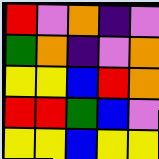[["red", "violet", "orange", "indigo", "violet"], ["green", "orange", "indigo", "violet", "orange"], ["yellow", "yellow", "blue", "red", "orange"], ["red", "red", "green", "blue", "violet"], ["yellow", "yellow", "blue", "yellow", "yellow"]]